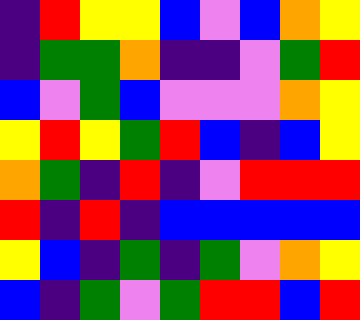[["indigo", "red", "yellow", "yellow", "blue", "violet", "blue", "orange", "yellow"], ["indigo", "green", "green", "orange", "indigo", "indigo", "violet", "green", "red"], ["blue", "violet", "green", "blue", "violet", "violet", "violet", "orange", "yellow"], ["yellow", "red", "yellow", "green", "red", "blue", "indigo", "blue", "yellow"], ["orange", "green", "indigo", "red", "indigo", "violet", "red", "red", "red"], ["red", "indigo", "red", "indigo", "blue", "blue", "blue", "blue", "blue"], ["yellow", "blue", "indigo", "green", "indigo", "green", "violet", "orange", "yellow"], ["blue", "indigo", "green", "violet", "green", "red", "red", "blue", "red"]]